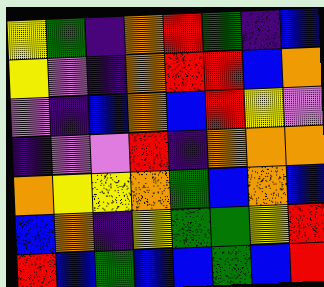[["yellow", "green", "indigo", "orange", "red", "green", "indigo", "blue"], ["yellow", "violet", "indigo", "orange", "red", "red", "blue", "orange"], ["violet", "indigo", "blue", "orange", "blue", "red", "yellow", "violet"], ["indigo", "violet", "violet", "red", "indigo", "orange", "orange", "orange"], ["orange", "yellow", "yellow", "orange", "green", "blue", "orange", "blue"], ["blue", "orange", "indigo", "yellow", "green", "green", "yellow", "red"], ["red", "blue", "green", "blue", "blue", "green", "blue", "red"]]